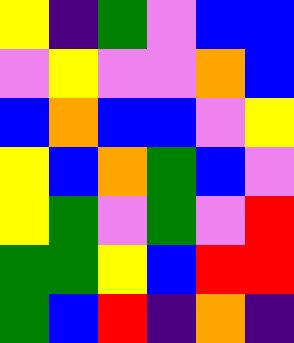[["yellow", "indigo", "green", "violet", "blue", "blue"], ["violet", "yellow", "violet", "violet", "orange", "blue"], ["blue", "orange", "blue", "blue", "violet", "yellow"], ["yellow", "blue", "orange", "green", "blue", "violet"], ["yellow", "green", "violet", "green", "violet", "red"], ["green", "green", "yellow", "blue", "red", "red"], ["green", "blue", "red", "indigo", "orange", "indigo"]]